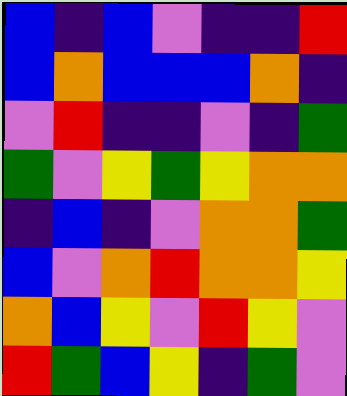[["blue", "indigo", "blue", "violet", "indigo", "indigo", "red"], ["blue", "orange", "blue", "blue", "blue", "orange", "indigo"], ["violet", "red", "indigo", "indigo", "violet", "indigo", "green"], ["green", "violet", "yellow", "green", "yellow", "orange", "orange"], ["indigo", "blue", "indigo", "violet", "orange", "orange", "green"], ["blue", "violet", "orange", "red", "orange", "orange", "yellow"], ["orange", "blue", "yellow", "violet", "red", "yellow", "violet"], ["red", "green", "blue", "yellow", "indigo", "green", "violet"]]